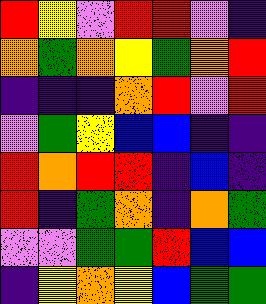[["red", "yellow", "violet", "red", "red", "violet", "indigo"], ["orange", "green", "orange", "yellow", "green", "orange", "red"], ["indigo", "indigo", "indigo", "orange", "red", "violet", "red"], ["violet", "green", "yellow", "blue", "blue", "indigo", "indigo"], ["red", "orange", "red", "red", "indigo", "blue", "indigo"], ["red", "indigo", "green", "orange", "indigo", "orange", "green"], ["violet", "violet", "green", "green", "red", "blue", "blue"], ["indigo", "yellow", "orange", "yellow", "blue", "green", "green"]]